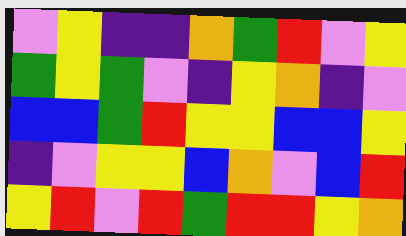[["violet", "yellow", "indigo", "indigo", "orange", "green", "red", "violet", "yellow"], ["green", "yellow", "green", "violet", "indigo", "yellow", "orange", "indigo", "violet"], ["blue", "blue", "green", "red", "yellow", "yellow", "blue", "blue", "yellow"], ["indigo", "violet", "yellow", "yellow", "blue", "orange", "violet", "blue", "red"], ["yellow", "red", "violet", "red", "green", "red", "red", "yellow", "orange"]]